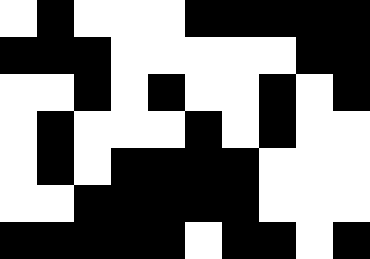[["white", "black", "white", "white", "white", "black", "black", "black", "black", "black"], ["black", "black", "black", "white", "white", "white", "white", "white", "black", "black"], ["white", "white", "black", "white", "black", "white", "white", "black", "white", "black"], ["white", "black", "white", "white", "white", "black", "white", "black", "white", "white"], ["white", "black", "white", "black", "black", "black", "black", "white", "white", "white"], ["white", "white", "black", "black", "black", "black", "black", "white", "white", "white"], ["black", "black", "black", "black", "black", "white", "black", "black", "white", "black"]]